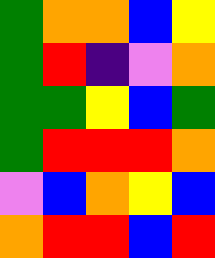[["green", "orange", "orange", "blue", "yellow"], ["green", "red", "indigo", "violet", "orange"], ["green", "green", "yellow", "blue", "green"], ["green", "red", "red", "red", "orange"], ["violet", "blue", "orange", "yellow", "blue"], ["orange", "red", "red", "blue", "red"]]